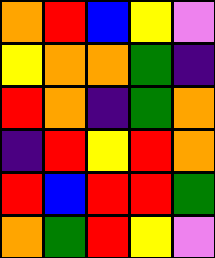[["orange", "red", "blue", "yellow", "violet"], ["yellow", "orange", "orange", "green", "indigo"], ["red", "orange", "indigo", "green", "orange"], ["indigo", "red", "yellow", "red", "orange"], ["red", "blue", "red", "red", "green"], ["orange", "green", "red", "yellow", "violet"]]